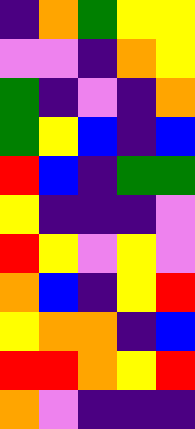[["indigo", "orange", "green", "yellow", "yellow"], ["violet", "violet", "indigo", "orange", "yellow"], ["green", "indigo", "violet", "indigo", "orange"], ["green", "yellow", "blue", "indigo", "blue"], ["red", "blue", "indigo", "green", "green"], ["yellow", "indigo", "indigo", "indigo", "violet"], ["red", "yellow", "violet", "yellow", "violet"], ["orange", "blue", "indigo", "yellow", "red"], ["yellow", "orange", "orange", "indigo", "blue"], ["red", "red", "orange", "yellow", "red"], ["orange", "violet", "indigo", "indigo", "indigo"]]